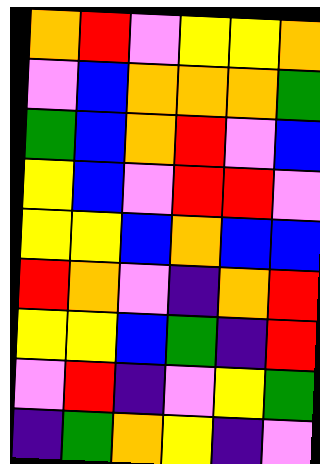[["orange", "red", "violet", "yellow", "yellow", "orange"], ["violet", "blue", "orange", "orange", "orange", "green"], ["green", "blue", "orange", "red", "violet", "blue"], ["yellow", "blue", "violet", "red", "red", "violet"], ["yellow", "yellow", "blue", "orange", "blue", "blue"], ["red", "orange", "violet", "indigo", "orange", "red"], ["yellow", "yellow", "blue", "green", "indigo", "red"], ["violet", "red", "indigo", "violet", "yellow", "green"], ["indigo", "green", "orange", "yellow", "indigo", "violet"]]